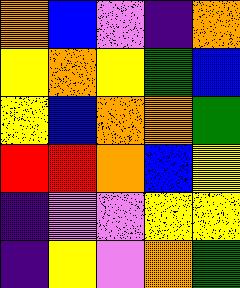[["orange", "blue", "violet", "indigo", "orange"], ["yellow", "orange", "yellow", "green", "blue"], ["yellow", "blue", "orange", "orange", "green"], ["red", "red", "orange", "blue", "yellow"], ["indigo", "violet", "violet", "yellow", "yellow"], ["indigo", "yellow", "violet", "orange", "green"]]